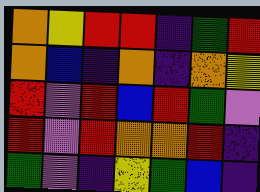[["orange", "yellow", "red", "red", "indigo", "green", "red"], ["orange", "blue", "indigo", "orange", "indigo", "orange", "yellow"], ["red", "violet", "red", "blue", "red", "green", "violet"], ["red", "violet", "red", "orange", "orange", "red", "indigo"], ["green", "violet", "indigo", "yellow", "green", "blue", "indigo"]]